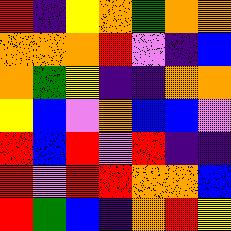[["red", "indigo", "yellow", "orange", "green", "orange", "orange"], ["orange", "orange", "orange", "red", "violet", "indigo", "blue"], ["orange", "green", "yellow", "indigo", "indigo", "orange", "orange"], ["yellow", "blue", "violet", "orange", "blue", "blue", "violet"], ["red", "blue", "red", "violet", "red", "indigo", "indigo"], ["red", "violet", "red", "red", "orange", "orange", "blue"], ["red", "green", "blue", "indigo", "orange", "red", "yellow"]]